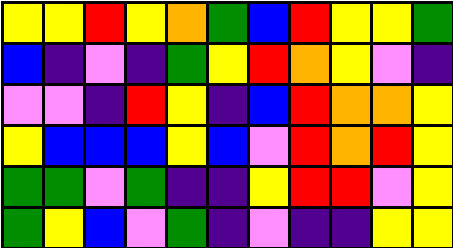[["yellow", "yellow", "red", "yellow", "orange", "green", "blue", "red", "yellow", "yellow", "green"], ["blue", "indigo", "violet", "indigo", "green", "yellow", "red", "orange", "yellow", "violet", "indigo"], ["violet", "violet", "indigo", "red", "yellow", "indigo", "blue", "red", "orange", "orange", "yellow"], ["yellow", "blue", "blue", "blue", "yellow", "blue", "violet", "red", "orange", "red", "yellow"], ["green", "green", "violet", "green", "indigo", "indigo", "yellow", "red", "red", "violet", "yellow"], ["green", "yellow", "blue", "violet", "green", "indigo", "violet", "indigo", "indigo", "yellow", "yellow"]]